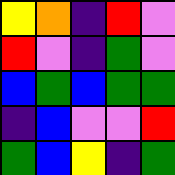[["yellow", "orange", "indigo", "red", "violet"], ["red", "violet", "indigo", "green", "violet"], ["blue", "green", "blue", "green", "green"], ["indigo", "blue", "violet", "violet", "red"], ["green", "blue", "yellow", "indigo", "green"]]